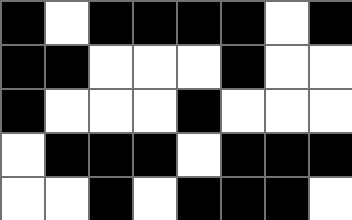[["black", "white", "black", "black", "black", "black", "white", "black"], ["black", "black", "white", "white", "white", "black", "white", "white"], ["black", "white", "white", "white", "black", "white", "white", "white"], ["white", "black", "black", "black", "white", "black", "black", "black"], ["white", "white", "black", "white", "black", "black", "black", "white"]]